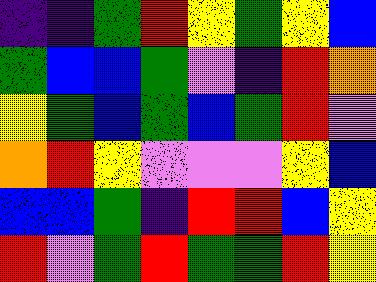[["indigo", "indigo", "green", "red", "yellow", "green", "yellow", "blue"], ["green", "blue", "blue", "green", "violet", "indigo", "red", "orange"], ["yellow", "green", "blue", "green", "blue", "green", "red", "violet"], ["orange", "red", "yellow", "violet", "violet", "violet", "yellow", "blue"], ["blue", "blue", "green", "indigo", "red", "red", "blue", "yellow"], ["red", "violet", "green", "red", "green", "green", "red", "yellow"]]